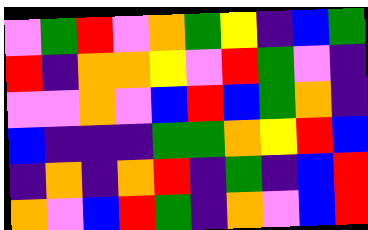[["violet", "green", "red", "violet", "orange", "green", "yellow", "indigo", "blue", "green"], ["red", "indigo", "orange", "orange", "yellow", "violet", "red", "green", "violet", "indigo"], ["violet", "violet", "orange", "violet", "blue", "red", "blue", "green", "orange", "indigo"], ["blue", "indigo", "indigo", "indigo", "green", "green", "orange", "yellow", "red", "blue"], ["indigo", "orange", "indigo", "orange", "red", "indigo", "green", "indigo", "blue", "red"], ["orange", "violet", "blue", "red", "green", "indigo", "orange", "violet", "blue", "red"]]